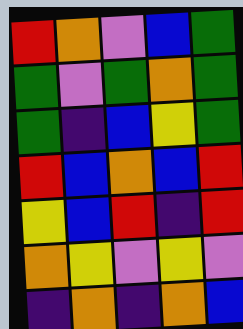[["red", "orange", "violet", "blue", "green"], ["green", "violet", "green", "orange", "green"], ["green", "indigo", "blue", "yellow", "green"], ["red", "blue", "orange", "blue", "red"], ["yellow", "blue", "red", "indigo", "red"], ["orange", "yellow", "violet", "yellow", "violet"], ["indigo", "orange", "indigo", "orange", "blue"]]